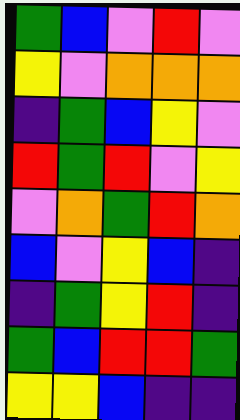[["green", "blue", "violet", "red", "violet"], ["yellow", "violet", "orange", "orange", "orange"], ["indigo", "green", "blue", "yellow", "violet"], ["red", "green", "red", "violet", "yellow"], ["violet", "orange", "green", "red", "orange"], ["blue", "violet", "yellow", "blue", "indigo"], ["indigo", "green", "yellow", "red", "indigo"], ["green", "blue", "red", "red", "green"], ["yellow", "yellow", "blue", "indigo", "indigo"]]